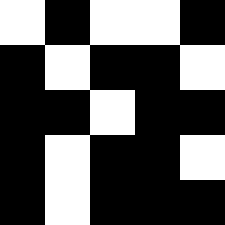[["white", "black", "white", "white", "black"], ["black", "white", "black", "black", "white"], ["black", "black", "white", "black", "black"], ["black", "white", "black", "black", "white"], ["black", "white", "black", "black", "black"]]